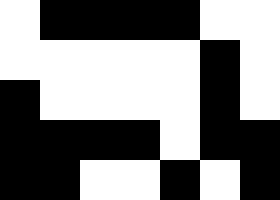[["white", "black", "black", "black", "black", "white", "white"], ["white", "white", "white", "white", "white", "black", "white"], ["black", "white", "white", "white", "white", "black", "white"], ["black", "black", "black", "black", "white", "black", "black"], ["black", "black", "white", "white", "black", "white", "black"]]